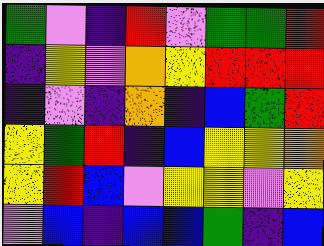[["green", "violet", "indigo", "red", "violet", "green", "green", "red"], ["indigo", "yellow", "violet", "orange", "yellow", "red", "red", "red"], ["indigo", "violet", "indigo", "orange", "indigo", "blue", "green", "red"], ["yellow", "green", "red", "indigo", "blue", "yellow", "yellow", "orange"], ["yellow", "red", "blue", "violet", "yellow", "yellow", "violet", "yellow"], ["violet", "blue", "indigo", "blue", "blue", "green", "indigo", "blue"]]